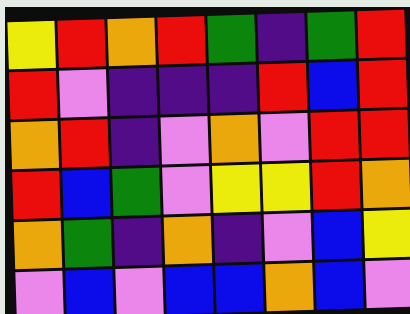[["yellow", "red", "orange", "red", "green", "indigo", "green", "red"], ["red", "violet", "indigo", "indigo", "indigo", "red", "blue", "red"], ["orange", "red", "indigo", "violet", "orange", "violet", "red", "red"], ["red", "blue", "green", "violet", "yellow", "yellow", "red", "orange"], ["orange", "green", "indigo", "orange", "indigo", "violet", "blue", "yellow"], ["violet", "blue", "violet", "blue", "blue", "orange", "blue", "violet"]]